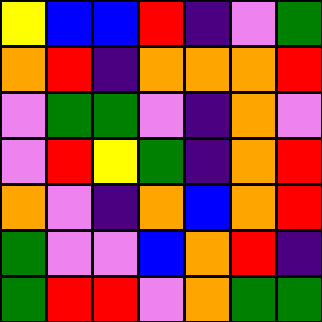[["yellow", "blue", "blue", "red", "indigo", "violet", "green"], ["orange", "red", "indigo", "orange", "orange", "orange", "red"], ["violet", "green", "green", "violet", "indigo", "orange", "violet"], ["violet", "red", "yellow", "green", "indigo", "orange", "red"], ["orange", "violet", "indigo", "orange", "blue", "orange", "red"], ["green", "violet", "violet", "blue", "orange", "red", "indigo"], ["green", "red", "red", "violet", "orange", "green", "green"]]